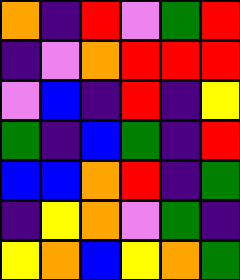[["orange", "indigo", "red", "violet", "green", "red"], ["indigo", "violet", "orange", "red", "red", "red"], ["violet", "blue", "indigo", "red", "indigo", "yellow"], ["green", "indigo", "blue", "green", "indigo", "red"], ["blue", "blue", "orange", "red", "indigo", "green"], ["indigo", "yellow", "orange", "violet", "green", "indigo"], ["yellow", "orange", "blue", "yellow", "orange", "green"]]